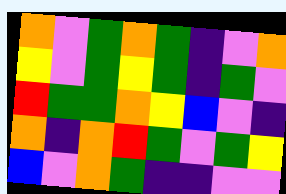[["orange", "violet", "green", "orange", "green", "indigo", "violet", "orange"], ["yellow", "violet", "green", "yellow", "green", "indigo", "green", "violet"], ["red", "green", "green", "orange", "yellow", "blue", "violet", "indigo"], ["orange", "indigo", "orange", "red", "green", "violet", "green", "yellow"], ["blue", "violet", "orange", "green", "indigo", "indigo", "violet", "violet"]]